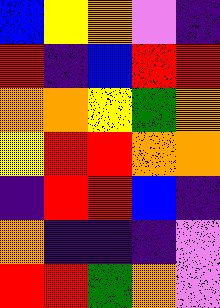[["blue", "yellow", "orange", "violet", "indigo"], ["red", "indigo", "blue", "red", "red"], ["orange", "orange", "yellow", "green", "orange"], ["yellow", "red", "red", "orange", "orange"], ["indigo", "red", "red", "blue", "indigo"], ["orange", "indigo", "indigo", "indigo", "violet"], ["red", "red", "green", "orange", "violet"]]